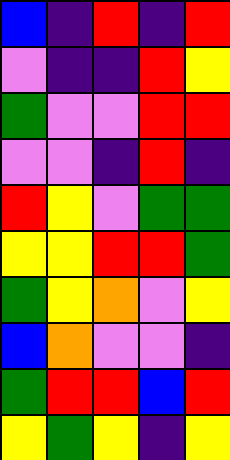[["blue", "indigo", "red", "indigo", "red"], ["violet", "indigo", "indigo", "red", "yellow"], ["green", "violet", "violet", "red", "red"], ["violet", "violet", "indigo", "red", "indigo"], ["red", "yellow", "violet", "green", "green"], ["yellow", "yellow", "red", "red", "green"], ["green", "yellow", "orange", "violet", "yellow"], ["blue", "orange", "violet", "violet", "indigo"], ["green", "red", "red", "blue", "red"], ["yellow", "green", "yellow", "indigo", "yellow"]]